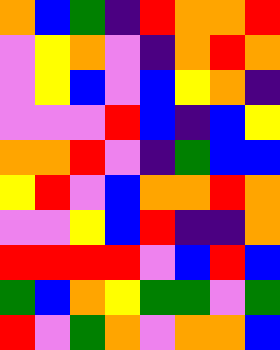[["orange", "blue", "green", "indigo", "red", "orange", "orange", "red"], ["violet", "yellow", "orange", "violet", "indigo", "orange", "red", "orange"], ["violet", "yellow", "blue", "violet", "blue", "yellow", "orange", "indigo"], ["violet", "violet", "violet", "red", "blue", "indigo", "blue", "yellow"], ["orange", "orange", "red", "violet", "indigo", "green", "blue", "blue"], ["yellow", "red", "violet", "blue", "orange", "orange", "red", "orange"], ["violet", "violet", "yellow", "blue", "red", "indigo", "indigo", "orange"], ["red", "red", "red", "red", "violet", "blue", "red", "blue"], ["green", "blue", "orange", "yellow", "green", "green", "violet", "green"], ["red", "violet", "green", "orange", "violet", "orange", "orange", "blue"]]